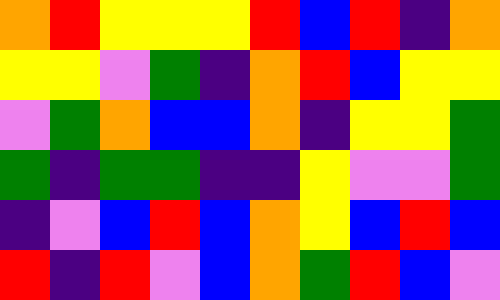[["orange", "red", "yellow", "yellow", "yellow", "red", "blue", "red", "indigo", "orange"], ["yellow", "yellow", "violet", "green", "indigo", "orange", "red", "blue", "yellow", "yellow"], ["violet", "green", "orange", "blue", "blue", "orange", "indigo", "yellow", "yellow", "green"], ["green", "indigo", "green", "green", "indigo", "indigo", "yellow", "violet", "violet", "green"], ["indigo", "violet", "blue", "red", "blue", "orange", "yellow", "blue", "red", "blue"], ["red", "indigo", "red", "violet", "blue", "orange", "green", "red", "blue", "violet"]]